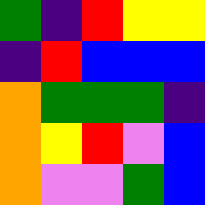[["green", "indigo", "red", "yellow", "yellow"], ["indigo", "red", "blue", "blue", "blue"], ["orange", "green", "green", "green", "indigo"], ["orange", "yellow", "red", "violet", "blue"], ["orange", "violet", "violet", "green", "blue"]]